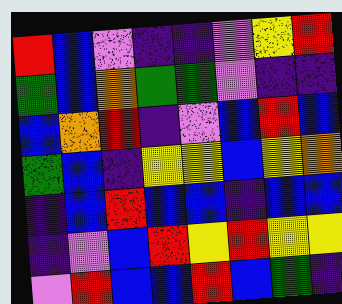[["red", "blue", "violet", "indigo", "indigo", "violet", "yellow", "red"], ["green", "blue", "orange", "green", "green", "violet", "indigo", "indigo"], ["blue", "orange", "red", "indigo", "violet", "blue", "red", "blue"], ["green", "blue", "indigo", "yellow", "yellow", "blue", "yellow", "orange"], ["indigo", "blue", "red", "blue", "blue", "indigo", "blue", "blue"], ["indigo", "violet", "blue", "red", "yellow", "red", "yellow", "yellow"], ["violet", "red", "blue", "blue", "red", "blue", "green", "indigo"]]